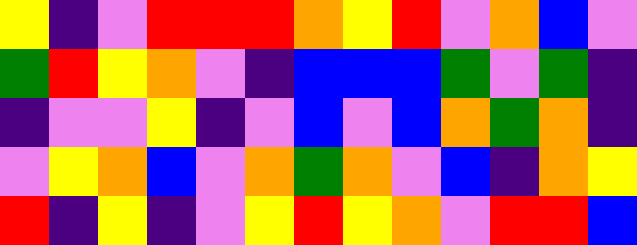[["yellow", "indigo", "violet", "red", "red", "red", "orange", "yellow", "red", "violet", "orange", "blue", "violet"], ["green", "red", "yellow", "orange", "violet", "indigo", "blue", "blue", "blue", "green", "violet", "green", "indigo"], ["indigo", "violet", "violet", "yellow", "indigo", "violet", "blue", "violet", "blue", "orange", "green", "orange", "indigo"], ["violet", "yellow", "orange", "blue", "violet", "orange", "green", "orange", "violet", "blue", "indigo", "orange", "yellow"], ["red", "indigo", "yellow", "indigo", "violet", "yellow", "red", "yellow", "orange", "violet", "red", "red", "blue"]]